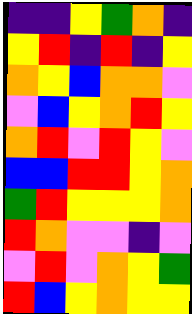[["indigo", "indigo", "yellow", "green", "orange", "indigo"], ["yellow", "red", "indigo", "red", "indigo", "yellow"], ["orange", "yellow", "blue", "orange", "orange", "violet"], ["violet", "blue", "yellow", "orange", "red", "yellow"], ["orange", "red", "violet", "red", "yellow", "violet"], ["blue", "blue", "red", "red", "yellow", "orange"], ["green", "red", "yellow", "yellow", "yellow", "orange"], ["red", "orange", "violet", "violet", "indigo", "violet"], ["violet", "red", "violet", "orange", "yellow", "green"], ["red", "blue", "yellow", "orange", "yellow", "yellow"]]